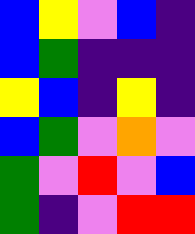[["blue", "yellow", "violet", "blue", "indigo"], ["blue", "green", "indigo", "indigo", "indigo"], ["yellow", "blue", "indigo", "yellow", "indigo"], ["blue", "green", "violet", "orange", "violet"], ["green", "violet", "red", "violet", "blue"], ["green", "indigo", "violet", "red", "red"]]